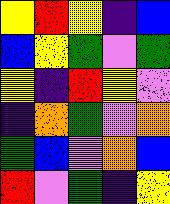[["yellow", "red", "yellow", "indigo", "blue"], ["blue", "yellow", "green", "violet", "green"], ["yellow", "indigo", "red", "yellow", "violet"], ["indigo", "orange", "green", "violet", "orange"], ["green", "blue", "violet", "orange", "blue"], ["red", "violet", "green", "indigo", "yellow"]]